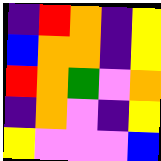[["indigo", "red", "orange", "indigo", "yellow"], ["blue", "orange", "orange", "indigo", "yellow"], ["red", "orange", "green", "violet", "orange"], ["indigo", "orange", "violet", "indigo", "yellow"], ["yellow", "violet", "violet", "violet", "blue"]]